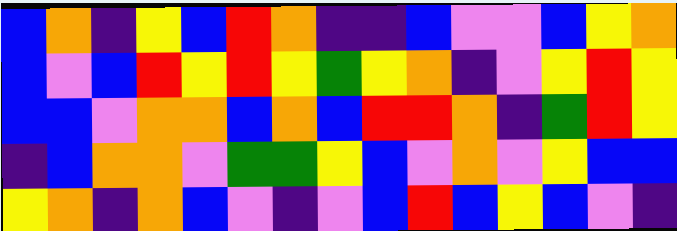[["blue", "orange", "indigo", "yellow", "blue", "red", "orange", "indigo", "indigo", "blue", "violet", "violet", "blue", "yellow", "orange"], ["blue", "violet", "blue", "red", "yellow", "red", "yellow", "green", "yellow", "orange", "indigo", "violet", "yellow", "red", "yellow"], ["blue", "blue", "violet", "orange", "orange", "blue", "orange", "blue", "red", "red", "orange", "indigo", "green", "red", "yellow"], ["indigo", "blue", "orange", "orange", "violet", "green", "green", "yellow", "blue", "violet", "orange", "violet", "yellow", "blue", "blue"], ["yellow", "orange", "indigo", "orange", "blue", "violet", "indigo", "violet", "blue", "red", "blue", "yellow", "blue", "violet", "indigo"]]